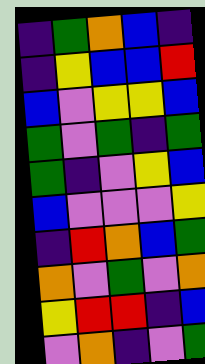[["indigo", "green", "orange", "blue", "indigo"], ["indigo", "yellow", "blue", "blue", "red"], ["blue", "violet", "yellow", "yellow", "blue"], ["green", "violet", "green", "indigo", "green"], ["green", "indigo", "violet", "yellow", "blue"], ["blue", "violet", "violet", "violet", "yellow"], ["indigo", "red", "orange", "blue", "green"], ["orange", "violet", "green", "violet", "orange"], ["yellow", "red", "red", "indigo", "blue"], ["violet", "orange", "indigo", "violet", "green"]]